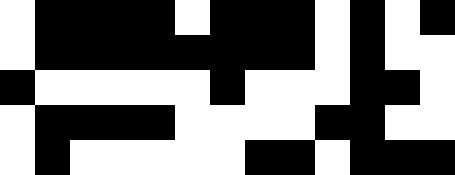[["white", "black", "black", "black", "black", "white", "black", "black", "black", "white", "black", "white", "black"], ["white", "black", "black", "black", "black", "black", "black", "black", "black", "white", "black", "white", "white"], ["black", "white", "white", "white", "white", "white", "black", "white", "white", "white", "black", "black", "white"], ["white", "black", "black", "black", "black", "white", "white", "white", "white", "black", "black", "white", "white"], ["white", "black", "white", "white", "white", "white", "white", "black", "black", "white", "black", "black", "black"]]